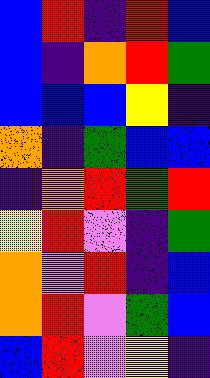[["blue", "red", "indigo", "red", "blue"], ["blue", "indigo", "orange", "red", "green"], ["blue", "blue", "blue", "yellow", "indigo"], ["orange", "indigo", "green", "blue", "blue"], ["indigo", "orange", "red", "green", "red"], ["yellow", "red", "violet", "indigo", "green"], ["orange", "violet", "red", "indigo", "blue"], ["orange", "red", "violet", "green", "blue"], ["blue", "red", "violet", "yellow", "indigo"]]